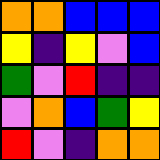[["orange", "orange", "blue", "blue", "blue"], ["yellow", "indigo", "yellow", "violet", "blue"], ["green", "violet", "red", "indigo", "indigo"], ["violet", "orange", "blue", "green", "yellow"], ["red", "violet", "indigo", "orange", "orange"]]